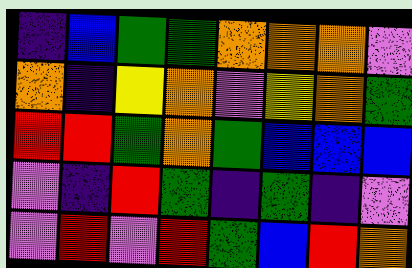[["indigo", "blue", "green", "green", "orange", "orange", "orange", "violet"], ["orange", "indigo", "yellow", "orange", "violet", "yellow", "orange", "green"], ["red", "red", "green", "orange", "green", "blue", "blue", "blue"], ["violet", "indigo", "red", "green", "indigo", "green", "indigo", "violet"], ["violet", "red", "violet", "red", "green", "blue", "red", "orange"]]